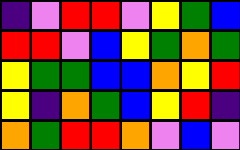[["indigo", "violet", "red", "red", "violet", "yellow", "green", "blue"], ["red", "red", "violet", "blue", "yellow", "green", "orange", "green"], ["yellow", "green", "green", "blue", "blue", "orange", "yellow", "red"], ["yellow", "indigo", "orange", "green", "blue", "yellow", "red", "indigo"], ["orange", "green", "red", "red", "orange", "violet", "blue", "violet"]]